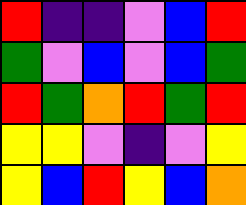[["red", "indigo", "indigo", "violet", "blue", "red"], ["green", "violet", "blue", "violet", "blue", "green"], ["red", "green", "orange", "red", "green", "red"], ["yellow", "yellow", "violet", "indigo", "violet", "yellow"], ["yellow", "blue", "red", "yellow", "blue", "orange"]]